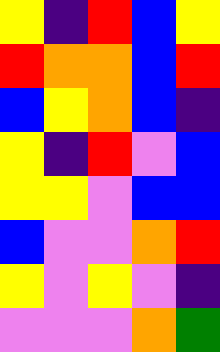[["yellow", "indigo", "red", "blue", "yellow"], ["red", "orange", "orange", "blue", "red"], ["blue", "yellow", "orange", "blue", "indigo"], ["yellow", "indigo", "red", "violet", "blue"], ["yellow", "yellow", "violet", "blue", "blue"], ["blue", "violet", "violet", "orange", "red"], ["yellow", "violet", "yellow", "violet", "indigo"], ["violet", "violet", "violet", "orange", "green"]]